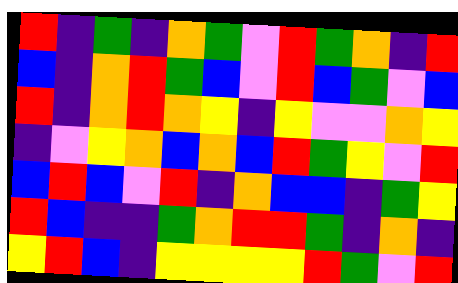[["red", "indigo", "green", "indigo", "orange", "green", "violet", "red", "green", "orange", "indigo", "red"], ["blue", "indigo", "orange", "red", "green", "blue", "violet", "red", "blue", "green", "violet", "blue"], ["red", "indigo", "orange", "red", "orange", "yellow", "indigo", "yellow", "violet", "violet", "orange", "yellow"], ["indigo", "violet", "yellow", "orange", "blue", "orange", "blue", "red", "green", "yellow", "violet", "red"], ["blue", "red", "blue", "violet", "red", "indigo", "orange", "blue", "blue", "indigo", "green", "yellow"], ["red", "blue", "indigo", "indigo", "green", "orange", "red", "red", "green", "indigo", "orange", "indigo"], ["yellow", "red", "blue", "indigo", "yellow", "yellow", "yellow", "yellow", "red", "green", "violet", "red"]]